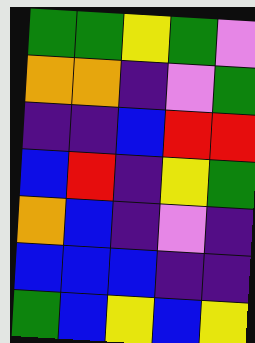[["green", "green", "yellow", "green", "violet"], ["orange", "orange", "indigo", "violet", "green"], ["indigo", "indigo", "blue", "red", "red"], ["blue", "red", "indigo", "yellow", "green"], ["orange", "blue", "indigo", "violet", "indigo"], ["blue", "blue", "blue", "indigo", "indigo"], ["green", "blue", "yellow", "blue", "yellow"]]